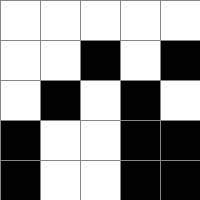[["white", "white", "white", "white", "white"], ["white", "white", "black", "white", "black"], ["white", "black", "white", "black", "white"], ["black", "white", "white", "black", "black"], ["black", "white", "white", "black", "black"]]